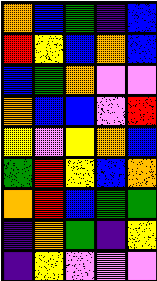[["orange", "blue", "green", "indigo", "blue"], ["red", "yellow", "blue", "orange", "blue"], ["blue", "green", "orange", "violet", "violet"], ["orange", "blue", "blue", "violet", "red"], ["yellow", "violet", "yellow", "orange", "blue"], ["green", "red", "yellow", "blue", "orange"], ["orange", "red", "blue", "green", "green"], ["indigo", "orange", "green", "indigo", "yellow"], ["indigo", "yellow", "violet", "violet", "violet"]]